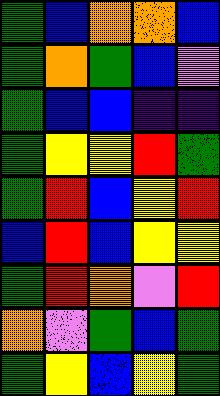[["green", "blue", "orange", "orange", "blue"], ["green", "orange", "green", "blue", "violet"], ["green", "blue", "blue", "indigo", "indigo"], ["green", "yellow", "yellow", "red", "green"], ["green", "red", "blue", "yellow", "red"], ["blue", "red", "blue", "yellow", "yellow"], ["green", "red", "orange", "violet", "red"], ["orange", "violet", "green", "blue", "green"], ["green", "yellow", "blue", "yellow", "green"]]